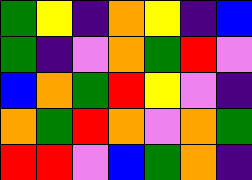[["green", "yellow", "indigo", "orange", "yellow", "indigo", "blue"], ["green", "indigo", "violet", "orange", "green", "red", "violet"], ["blue", "orange", "green", "red", "yellow", "violet", "indigo"], ["orange", "green", "red", "orange", "violet", "orange", "green"], ["red", "red", "violet", "blue", "green", "orange", "indigo"]]